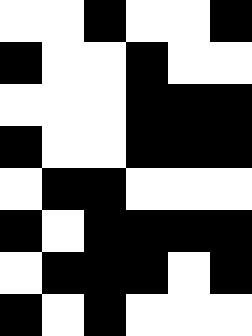[["white", "white", "black", "white", "white", "black"], ["black", "white", "white", "black", "white", "white"], ["white", "white", "white", "black", "black", "black"], ["black", "white", "white", "black", "black", "black"], ["white", "black", "black", "white", "white", "white"], ["black", "white", "black", "black", "black", "black"], ["white", "black", "black", "black", "white", "black"], ["black", "white", "black", "white", "white", "white"]]